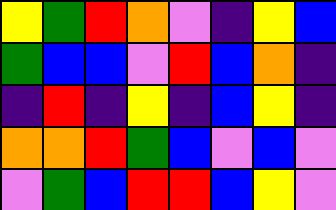[["yellow", "green", "red", "orange", "violet", "indigo", "yellow", "blue"], ["green", "blue", "blue", "violet", "red", "blue", "orange", "indigo"], ["indigo", "red", "indigo", "yellow", "indigo", "blue", "yellow", "indigo"], ["orange", "orange", "red", "green", "blue", "violet", "blue", "violet"], ["violet", "green", "blue", "red", "red", "blue", "yellow", "violet"]]